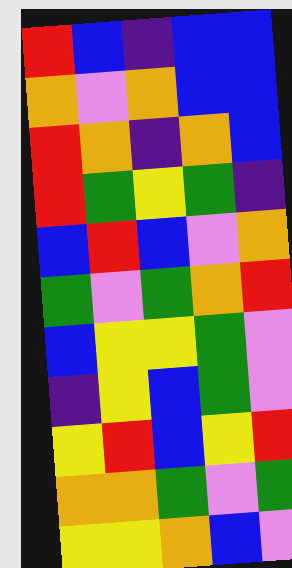[["red", "blue", "indigo", "blue", "blue"], ["orange", "violet", "orange", "blue", "blue"], ["red", "orange", "indigo", "orange", "blue"], ["red", "green", "yellow", "green", "indigo"], ["blue", "red", "blue", "violet", "orange"], ["green", "violet", "green", "orange", "red"], ["blue", "yellow", "yellow", "green", "violet"], ["indigo", "yellow", "blue", "green", "violet"], ["yellow", "red", "blue", "yellow", "red"], ["orange", "orange", "green", "violet", "green"], ["yellow", "yellow", "orange", "blue", "violet"]]